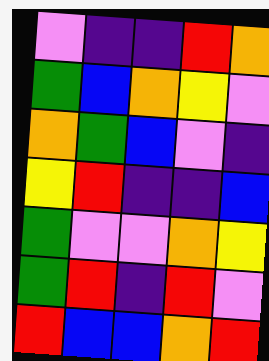[["violet", "indigo", "indigo", "red", "orange"], ["green", "blue", "orange", "yellow", "violet"], ["orange", "green", "blue", "violet", "indigo"], ["yellow", "red", "indigo", "indigo", "blue"], ["green", "violet", "violet", "orange", "yellow"], ["green", "red", "indigo", "red", "violet"], ["red", "blue", "blue", "orange", "red"]]